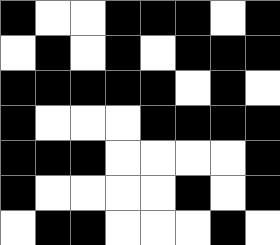[["black", "white", "white", "black", "black", "black", "white", "black"], ["white", "black", "white", "black", "white", "black", "black", "black"], ["black", "black", "black", "black", "black", "white", "black", "white"], ["black", "white", "white", "white", "black", "black", "black", "black"], ["black", "black", "black", "white", "white", "white", "white", "black"], ["black", "white", "white", "white", "white", "black", "white", "black"], ["white", "black", "black", "white", "white", "white", "black", "white"]]